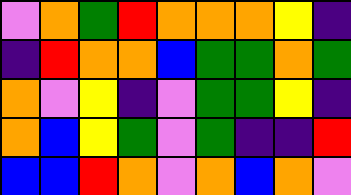[["violet", "orange", "green", "red", "orange", "orange", "orange", "yellow", "indigo"], ["indigo", "red", "orange", "orange", "blue", "green", "green", "orange", "green"], ["orange", "violet", "yellow", "indigo", "violet", "green", "green", "yellow", "indigo"], ["orange", "blue", "yellow", "green", "violet", "green", "indigo", "indigo", "red"], ["blue", "blue", "red", "orange", "violet", "orange", "blue", "orange", "violet"]]